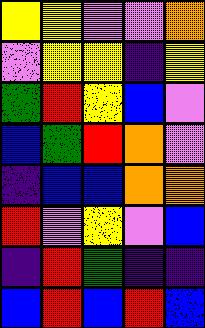[["yellow", "yellow", "violet", "violet", "orange"], ["violet", "yellow", "yellow", "indigo", "yellow"], ["green", "red", "yellow", "blue", "violet"], ["blue", "green", "red", "orange", "violet"], ["indigo", "blue", "blue", "orange", "orange"], ["red", "violet", "yellow", "violet", "blue"], ["indigo", "red", "green", "indigo", "indigo"], ["blue", "red", "blue", "red", "blue"]]